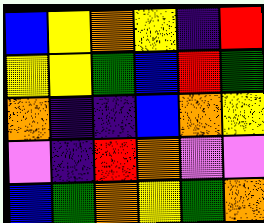[["blue", "yellow", "orange", "yellow", "indigo", "red"], ["yellow", "yellow", "green", "blue", "red", "green"], ["orange", "indigo", "indigo", "blue", "orange", "yellow"], ["violet", "indigo", "red", "orange", "violet", "violet"], ["blue", "green", "orange", "yellow", "green", "orange"]]